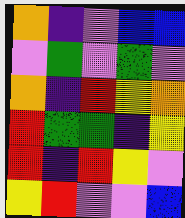[["orange", "indigo", "violet", "blue", "blue"], ["violet", "green", "violet", "green", "violet"], ["orange", "indigo", "red", "yellow", "orange"], ["red", "green", "green", "indigo", "yellow"], ["red", "indigo", "red", "yellow", "violet"], ["yellow", "red", "violet", "violet", "blue"]]